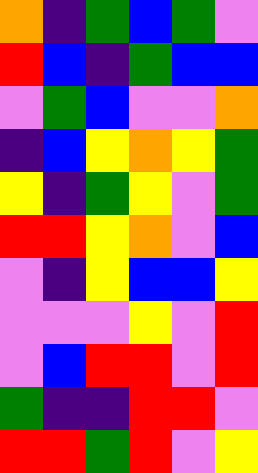[["orange", "indigo", "green", "blue", "green", "violet"], ["red", "blue", "indigo", "green", "blue", "blue"], ["violet", "green", "blue", "violet", "violet", "orange"], ["indigo", "blue", "yellow", "orange", "yellow", "green"], ["yellow", "indigo", "green", "yellow", "violet", "green"], ["red", "red", "yellow", "orange", "violet", "blue"], ["violet", "indigo", "yellow", "blue", "blue", "yellow"], ["violet", "violet", "violet", "yellow", "violet", "red"], ["violet", "blue", "red", "red", "violet", "red"], ["green", "indigo", "indigo", "red", "red", "violet"], ["red", "red", "green", "red", "violet", "yellow"]]